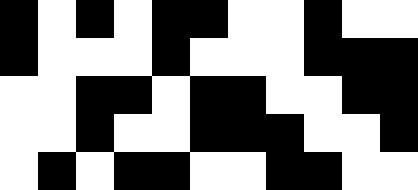[["black", "white", "black", "white", "black", "black", "white", "white", "black", "white", "white"], ["black", "white", "white", "white", "black", "white", "white", "white", "black", "black", "black"], ["white", "white", "black", "black", "white", "black", "black", "white", "white", "black", "black"], ["white", "white", "black", "white", "white", "black", "black", "black", "white", "white", "black"], ["white", "black", "white", "black", "black", "white", "white", "black", "black", "white", "white"]]